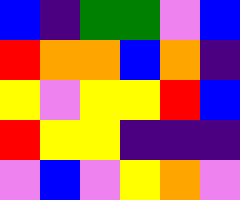[["blue", "indigo", "green", "green", "violet", "blue"], ["red", "orange", "orange", "blue", "orange", "indigo"], ["yellow", "violet", "yellow", "yellow", "red", "blue"], ["red", "yellow", "yellow", "indigo", "indigo", "indigo"], ["violet", "blue", "violet", "yellow", "orange", "violet"]]